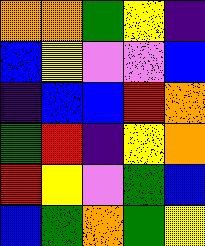[["orange", "orange", "green", "yellow", "indigo"], ["blue", "yellow", "violet", "violet", "blue"], ["indigo", "blue", "blue", "red", "orange"], ["green", "red", "indigo", "yellow", "orange"], ["red", "yellow", "violet", "green", "blue"], ["blue", "green", "orange", "green", "yellow"]]